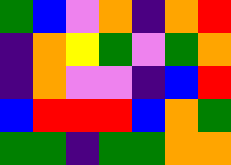[["green", "blue", "violet", "orange", "indigo", "orange", "red"], ["indigo", "orange", "yellow", "green", "violet", "green", "orange"], ["indigo", "orange", "violet", "violet", "indigo", "blue", "red"], ["blue", "red", "red", "red", "blue", "orange", "green"], ["green", "green", "indigo", "green", "green", "orange", "orange"]]